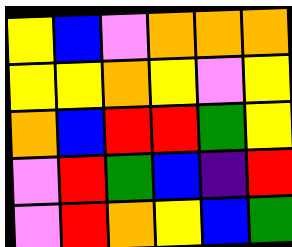[["yellow", "blue", "violet", "orange", "orange", "orange"], ["yellow", "yellow", "orange", "yellow", "violet", "yellow"], ["orange", "blue", "red", "red", "green", "yellow"], ["violet", "red", "green", "blue", "indigo", "red"], ["violet", "red", "orange", "yellow", "blue", "green"]]